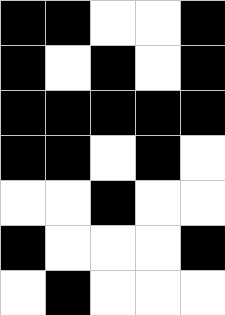[["black", "black", "white", "white", "black"], ["black", "white", "black", "white", "black"], ["black", "black", "black", "black", "black"], ["black", "black", "white", "black", "white"], ["white", "white", "black", "white", "white"], ["black", "white", "white", "white", "black"], ["white", "black", "white", "white", "white"]]